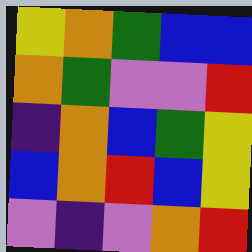[["yellow", "orange", "green", "blue", "blue"], ["orange", "green", "violet", "violet", "red"], ["indigo", "orange", "blue", "green", "yellow"], ["blue", "orange", "red", "blue", "yellow"], ["violet", "indigo", "violet", "orange", "red"]]